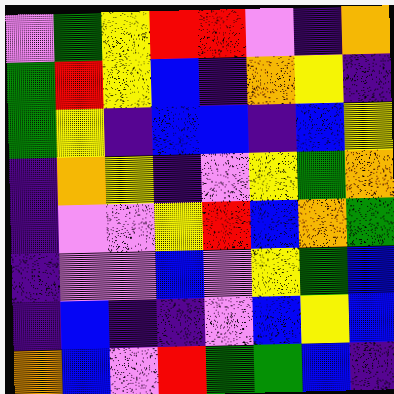[["violet", "green", "yellow", "red", "red", "violet", "indigo", "orange"], ["green", "red", "yellow", "blue", "indigo", "orange", "yellow", "indigo"], ["green", "yellow", "indigo", "blue", "blue", "indigo", "blue", "yellow"], ["indigo", "orange", "yellow", "indigo", "violet", "yellow", "green", "orange"], ["indigo", "violet", "violet", "yellow", "red", "blue", "orange", "green"], ["indigo", "violet", "violet", "blue", "violet", "yellow", "green", "blue"], ["indigo", "blue", "indigo", "indigo", "violet", "blue", "yellow", "blue"], ["orange", "blue", "violet", "red", "green", "green", "blue", "indigo"]]